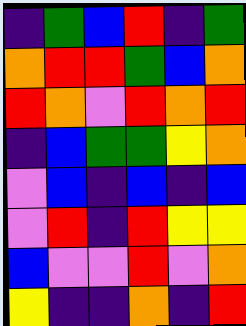[["indigo", "green", "blue", "red", "indigo", "green"], ["orange", "red", "red", "green", "blue", "orange"], ["red", "orange", "violet", "red", "orange", "red"], ["indigo", "blue", "green", "green", "yellow", "orange"], ["violet", "blue", "indigo", "blue", "indigo", "blue"], ["violet", "red", "indigo", "red", "yellow", "yellow"], ["blue", "violet", "violet", "red", "violet", "orange"], ["yellow", "indigo", "indigo", "orange", "indigo", "red"]]